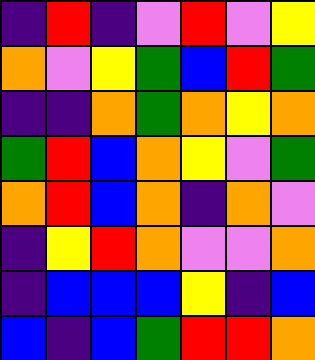[["indigo", "red", "indigo", "violet", "red", "violet", "yellow"], ["orange", "violet", "yellow", "green", "blue", "red", "green"], ["indigo", "indigo", "orange", "green", "orange", "yellow", "orange"], ["green", "red", "blue", "orange", "yellow", "violet", "green"], ["orange", "red", "blue", "orange", "indigo", "orange", "violet"], ["indigo", "yellow", "red", "orange", "violet", "violet", "orange"], ["indigo", "blue", "blue", "blue", "yellow", "indigo", "blue"], ["blue", "indigo", "blue", "green", "red", "red", "orange"]]